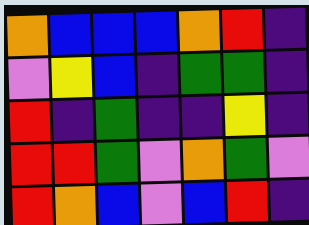[["orange", "blue", "blue", "blue", "orange", "red", "indigo"], ["violet", "yellow", "blue", "indigo", "green", "green", "indigo"], ["red", "indigo", "green", "indigo", "indigo", "yellow", "indigo"], ["red", "red", "green", "violet", "orange", "green", "violet"], ["red", "orange", "blue", "violet", "blue", "red", "indigo"]]